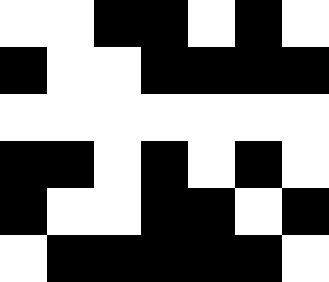[["white", "white", "black", "black", "white", "black", "white"], ["black", "white", "white", "black", "black", "black", "black"], ["white", "white", "white", "white", "white", "white", "white"], ["black", "black", "white", "black", "white", "black", "white"], ["black", "white", "white", "black", "black", "white", "black"], ["white", "black", "black", "black", "black", "black", "white"]]